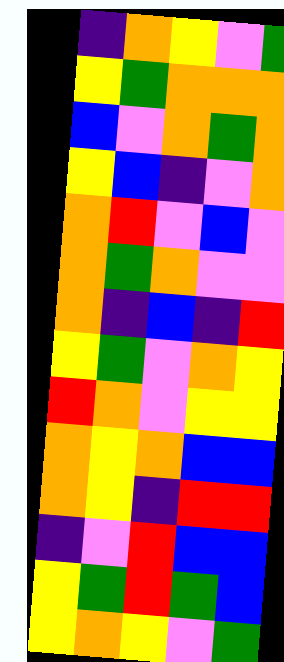[["indigo", "orange", "yellow", "violet", "green"], ["yellow", "green", "orange", "orange", "orange"], ["blue", "violet", "orange", "green", "orange"], ["yellow", "blue", "indigo", "violet", "orange"], ["orange", "red", "violet", "blue", "violet"], ["orange", "green", "orange", "violet", "violet"], ["orange", "indigo", "blue", "indigo", "red"], ["yellow", "green", "violet", "orange", "yellow"], ["red", "orange", "violet", "yellow", "yellow"], ["orange", "yellow", "orange", "blue", "blue"], ["orange", "yellow", "indigo", "red", "red"], ["indigo", "violet", "red", "blue", "blue"], ["yellow", "green", "red", "green", "blue"], ["yellow", "orange", "yellow", "violet", "green"]]